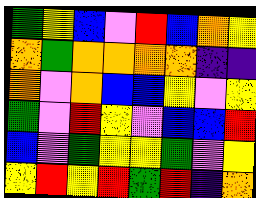[["green", "yellow", "blue", "violet", "red", "blue", "orange", "yellow"], ["orange", "green", "orange", "orange", "orange", "orange", "indigo", "indigo"], ["orange", "violet", "orange", "blue", "blue", "yellow", "violet", "yellow"], ["green", "violet", "red", "yellow", "violet", "blue", "blue", "red"], ["blue", "violet", "green", "yellow", "yellow", "green", "violet", "yellow"], ["yellow", "red", "yellow", "red", "green", "red", "indigo", "orange"]]